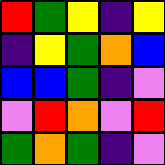[["red", "green", "yellow", "indigo", "yellow"], ["indigo", "yellow", "green", "orange", "blue"], ["blue", "blue", "green", "indigo", "violet"], ["violet", "red", "orange", "violet", "red"], ["green", "orange", "green", "indigo", "violet"]]